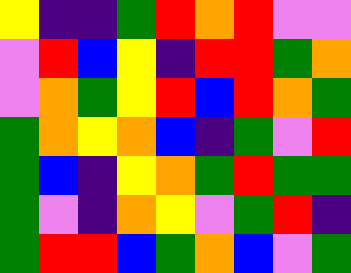[["yellow", "indigo", "indigo", "green", "red", "orange", "red", "violet", "violet"], ["violet", "red", "blue", "yellow", "indigo", "red", "red", "green", "orange"], ["violet", "orange", "green", "yellow", "red", "blue", "red", "orange", "green"], ["green", "orange", "yellow", "orange", "blue", "indigo", "green", "violet", "red"], ["green", "blue", "indigo", "yellow", "orange", "green", "red", "green", "green"], ["green", "violet", "indigo", "orange", "yellow", "violet", "green", "red", "indigo"], ["green", "red", "red", "blue", "green", "orange", "blue", "violet", "green"]]